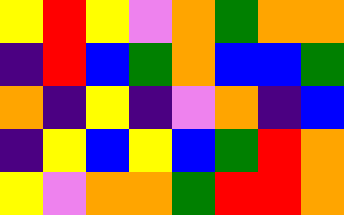[["yellow", "red", "yellow", "violet", "orange", "green", "orange", "orange"], ["indigo", "red", "blue", "green", "orange", "blue", "blue", "green"], ["orange", "indigo", "yellow", "indigo", "violet", "orange", "indigo", "blue"], ["indigo", "yellow", "blue", "yellow", "blue", "green", "red", "orange"], ["yellow", "violet", "orange", "orange", "green", "red", "red", "orange"]]